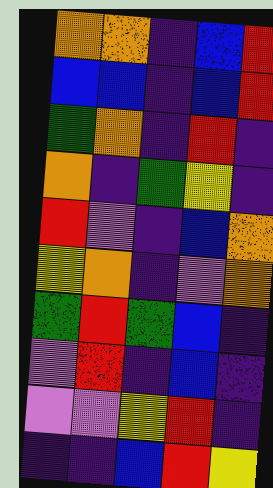[["orange", "orange", "indigo", "blue", "red"], ["blue", "blue", "indigo", "blue", "red"], ["green", "orange", "indigo", "red", "indigo"], ["orange", "indigo", "green", "yellow", "indigo"], ["red", "violet", "indigo", "blue", "orange"], ["yellow", "orange", "indigo", "violet", "orange"], ["green", "red", "green", "blue", "indigo"], ["violet", "red", "indigo", "blue", "indigo"], ["violet", "violet", "yellow", "red", "indigo"], ["indigo", "indigo", "blue", "red", "yellow"]]